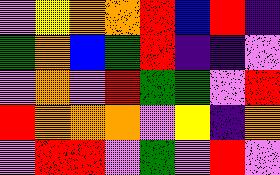[["violet", "yellow", "orange", "orange", "red", "blue", "red", "indigo"], ["green", "orange", "blue", "green", "red", "indigo", "indigo", "violet"], ["violet", "orange", "violet", "red", "green", "green", "violet", "red"], ["red", "orange", "orange", "orange", "violet", "yellow", "indigo", "orange"], ["violet", "red", "red", "violet", "green", "violet", "red", "violet"]]